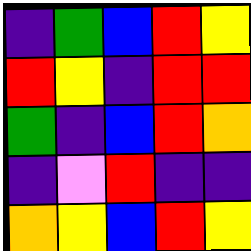[["indigo", "green", "blue", "red", "yellow"], ["red", "yellow", "indigo", "red", "red"], ["green", "indigo", "blue", "red", "orange"], ["indigo", "violet", "red", "indigo", "indigo"], ["orange", "yellow", "blue", "red", "yellow"]]